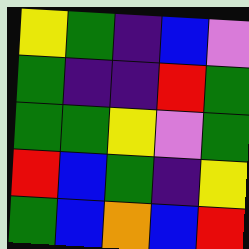[["yellow", "green", "indigo", "blue", "violet"], ["green", "indigo", "indigo", "red", "green"], ["green", "green", "yellow", "violet", "green"], ["red", "blue", "green", "indigo", "yellow"], ["green", "blue", "orange", "blue", "red"]]